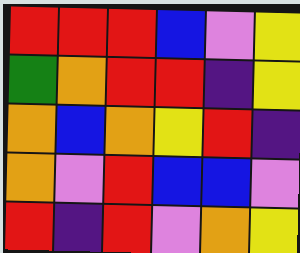[["red", "red", "red", "blue", "violet", "yellow"], ["green", "orange", "red", "red", "indigo", "yellow"], ["orange", "blue", "orange", "yellow", "red", "indigo"], ["orange", "violet", "red", "blue", "blue", "violet"], ["red", "indigo", "red", "violet", "orange", "yellow"]]